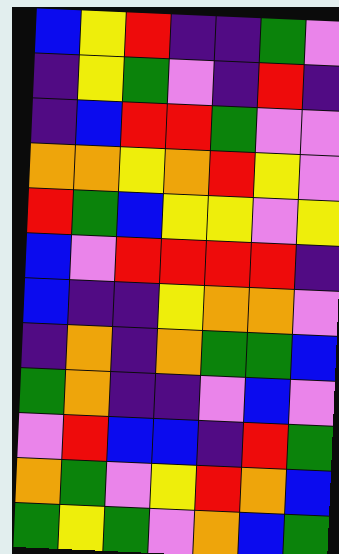[["blue", "yellow", "red", "indigo", "indigo", "green", "violet"], ["indigo", "yellow", "green", "violet", "indigo", "red", "indigo"], ["indigo", "blue", "red", "red", "green", "violet", "violet"], ["orange", "orange", "yellow", "orange", "red", "yellow", "violet"], ["red", "green", "blue", "yellow", "yellow", "violet", "yellow"], ["blue", "violet", "red", "red", "red", "red", "indigo"], ["blue", "indigo", "indigo", "yellow", "orange", "orange", "violet"], ["indigo", "orange", "indigo", "orange", "green", "green", "blue"], ["green", "orange", "indigo", "indigo", "violet", "blue", "violet"], ["violet", "red", "blue", "blue", "indigo", "red", "green"], ["orange", "green", "violet", "yellow", "red", "orange", "blue"], ["green", "yellow", "green", "violet", "orange", "blue", "green"]]